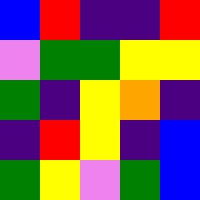[["blue", "red", "indigo", "indigo", "red"], ["violet", "green", "green", "yellow", "yellow"], ["green", "indigo", "yellow", "orange", "indigo"], ["indigo", "red", "yellow", "indigo", "blue"], ["green", "yellow", "violet", "green", "blue"]]